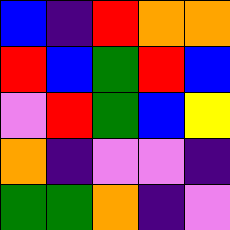[["blue", "indigo", "red", "orange", "orange"], ["red", "blue", "green", "red", "blue"], ["violet", "red", "green", "blue", "yellow"], ["orange", "indigo", "violet", "violet", "indigo"], ["green", "green", "orange", "indigo", "violet"]]